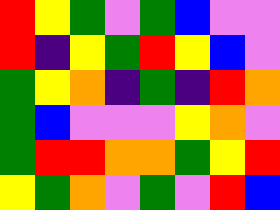[["red", "yellow", "green", "violet", "green", "blue", "violet", "violet"], ["red", "indigo", "yellow", "green", "red", "yellow", "blue", "violet"], ["green", "yellow", "orange", "indigo", "green", "indigo", "red", "orange"], ["green", "blue", "violet", "violet", "violet", "yellow", "orange", "violet"], ["green", "red", "red", "orange", "orange", "green", "yellow", "red"], ["yellow", "green", "orange", "violet", "green", "violet", "red", "blue"]]